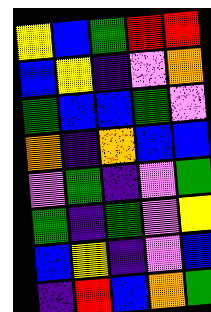[["yellow", "blue", "green", "red", "red"], ["blue", "yellow", "indigo", "violet", "orange"], ["green", "blue", "blue", "green", "violet"], ["orange", "indigo", "orange", "blue", "blue"], ["violet", "green", "indigo", "violet", "green"], ["green", "indigo", "green", "violet", "yellow"], ["blue", "yellow", "indigo", "violet", "blue"], ["indigo", "red", "blue", "orange", "green"]]